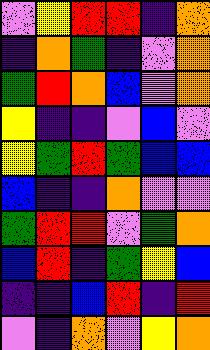[["violet", "yellow", "red", "red", "indigo", "orange"], ["indigo", "orange", "green", "indigo", "violet", "orange"], ["green", "red", "orange", "blue", "violet", "orange"], ["yellow", "indigo", "indigo", "violet", "blue", "violet"], ["yellow", "green", "red", "green", "blue", "blue"], ["blue", "indigo", "indigo", "orange", "violet", "violet"], ["green", "red", "red", "violet", "green", "orange"], ["blue", "red", "indigo", "green", "yellow", "blue"], ["indigo", "indigo", "blue", "red", "indigo", "red"], ["violet", "indigo", "orange", "violet", "yellow", "orange"]]